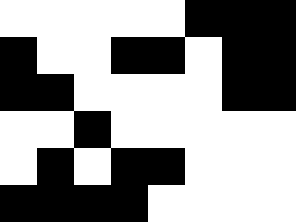[["white", "white", "white", "white", "white", "black", "black", "black"], ["black", "white", "white", "black", "black", "white", "black", "black"], ["black", "black", "white", "white", "white", "white", "black", "black"], ["white", "white", "black", "white", "white", "white", "white", "white"], ["white", "black", "white", "black", "black", "white", "white", "white"], ["black", "black", "black", "black", "white", "white", "white", "white"]]